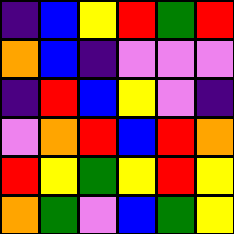[["indigo", "blue", "yellow", "red", "green", "red"], ["orange", "blue", "indigo", "violet", "violet", "violet"], ["indigo", "red", "blue", "yellow", "violet", "indigo"], ["violet", "orange", "red", "blue", "red", "orange"], ["red", "yellow", "green", "yellow", "red", "yellow"], ["orange", "green", "violet", "blue", "green", "yellow"]]